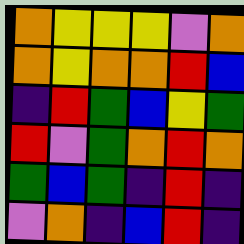[["orange", "yellow", "yellow", "yellow", "violet", "orange"], ["orange", "yellow", "orange", "orange", "red", "blue"], ["indigo", "red", "green", "blue", "yellow", "green"], ["red", "violet", "green", "orange", "red", "orange"], ["green", "blue", "green", "indigo", "red", "indigo"], ["violet", "orange", "indigo", "blue", "red", "indigo"]]